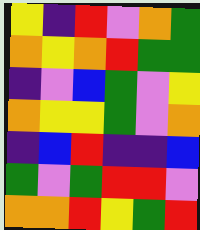[["yellow", "indigo", "red", "violet", "orange", "green"], ["orange", "yellow", "orange", "red", "green", "green"], ["indigo", "violet", "blue", "green", "violet", "yellow"], ["orange", "yellow", "yellow", "green", "violet", "orange"], ["indigo", "blue", "red", "indigo", "indigo", "blue"], ["green", "violet", "green", "red", "red", "violet"], ["orange", "orange", "red", "yellow", "green", "red"]]